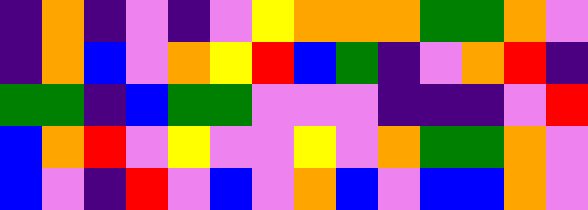[["indigo", "orange", "indigo", "violet", "indigo", "violet", "yellow", "orange", "orange", "orange", "green", "green", "orange", "violet"], ["indigo", "orange", "blue", "violet", "orange", "yellow", "red", "blue", "green", "indigo", "violet", "orange", "red", "indigo"], ["green", "green", "indigo", "blue", "green", "green", "violet", "violet", "violet", "indigo", "indigo", "indigo", "violet", "red"], ["blue", "orange", "red", "violet", "yellow", "violet", "violet", "yellow", "violet", "orange", "green", "green", "orange", "violet"], ["blue", "violet", "indigo", "red", "violet", "blue", "violet", "orange", "blue", "violet", "blue", "blue", "orange", "violet"]]